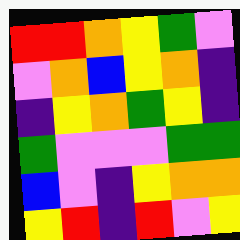[["red", "red", "orange", "yellow", "green", "violet"], ["violet", "orange", "blue", "yellow", "orange", "indigo"], ["indigo", "yellow", "orange", "green", "yellow", "indigo"], ["green", "violet", "violet", "violet", "green", "green"], ["blue", "violet", "indigo", "yellow", "orange", "orange"], ["yellow", "red", "indigo", "red", "violet", "yellow"]]